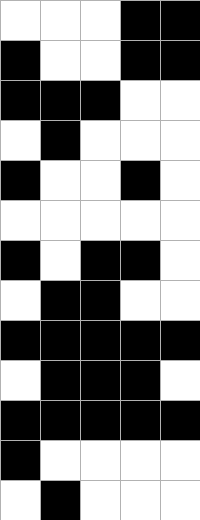[["white", "white", "white", "black", "black"], ["black", "white", "white", "black", "black"], ["black", "black", "black", "white", "white"], ["white", "black", "white", "white", "white"], ["black", "white", "white", "black", "white"], ["white", "white", "white", "white", "white"], ["black", "white", "black", "black", "white"], ["white", "black", "black", "white", "white"], ["black", "black", "black", "black", "black"], ["white", "black", "black", "black", "white"], ["black", "black", "black", "black", "black"], ["black", "white", "white", "white", "white"], ["white", "black", "white", "white", "white"]]